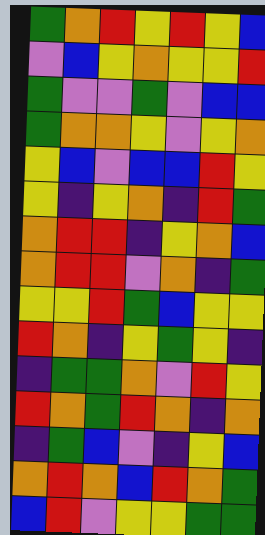[["green", "orange", "red", "yellow", "red", "yellow", "blue"], ["violet", "blue", "yellow", "orange", "yellow", "yellow", "red"], ["green", "violet", "violet", "green", "violet", "blue", "blue"], ["green", "orange", "orange", "yellow", "violet", "yellow", "orange"], ["yellow", "blue", "violet", "blue", "blue", "red", "yellow"], ["yellow", "indigo", "yellow", "orange", "indigo", "red", "green"], ["orange", "red", "red", "indigo", "yellow", "orange", "blue"], ["orange", "red", "red", "violet", "orange", "indigo", "green"], ["yellow", "yellow", "red", "green", "blue", "yellow", "yellow"], ["red", "orange", "indigo", "yellow", "green", "yellow", "indigo"], ["indigo", "green", "green", "orange", "violet", "red", "yellow"], ["red", "orange", "green", "red", "orange", "indigo", "orange"], ["indigo", "green", "blue", "violet", "indigo", "yellow", "blue"], ["orange", "red", "orange", "blue", "red", "orange", "green"], ["blue", "red", "violet", "yellow", "yellow", "green", "green"]]